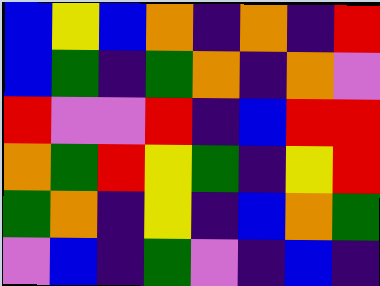[["blue", "yellow", "blue", "orange", "indigo", "orange", "indigo", "red"], ["blue", "green", "indigo", "green", "orange", "indigo", "orange", "violet"], ["red", "violet", "violet", "red", "indigo", "blue", "red", "red"], ["orange", "green", "red", "yellow", "green", "indigo", "yellow", "red"], ["green", "orange", "indigo", "yellow", "indigo", "blue", "orange", "green"], ["violet", "blue", "indigo", "green", "violet", "indigo", "blue", "indigo"]]